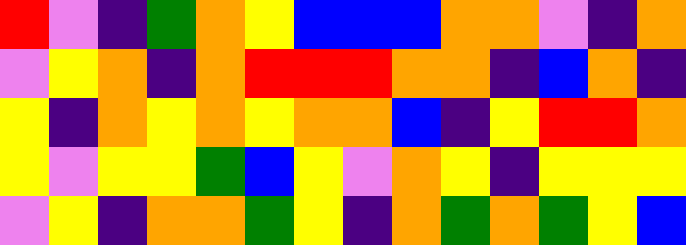[["red", "violet", "indigo", "green", "orange", "yellow", "blue", "blue", "blue", "orange", "orange", "violet", "indigo", "orange"], ["violet", "yellow", "orange", "indigo", "orange", "red", "red", "red", "orange", "orange", "indigo", "blue", "orange", "indigo"], ["yellow", "indigo", "orange", "yellow", "orange", "yellow", "orange", "orange", "blue", "indigo", "yellow", "red", "red", "orange"], ["yellow", "violet", "yellow", "yellow", "green", "blue", "yellow", "violet", "orange", "yellow", "indigo", "yellow", "yellow", "yellow"], ["violet", "yellow", "indigo", "orange", "orange", "green", "yellow", "indigo", "orange", "green", "orange", "green", "yellow", "blue"]]